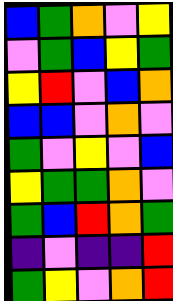[["blue", "green", "orange", "violet", "yellow"], ["violet", "green", "blue", "yellow", "green"], ["yellow", "red", "violet", "blue", "orange"], ["blue", "blue", "violet", "orange", "violet"], ["green", "violet", "yellow", "violet", "blue"], ["yellow", "green", "green", "orange", "violet"], ["green", "blue", "red", "orange", "green"], ["indigo", "violet", "indigo", "indigo", "red"], ["green", "yellow", "violet", "orange", "red"]]